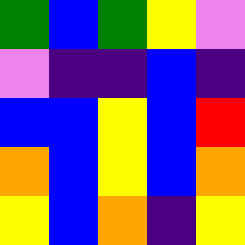[["green", "blue", "green", "yellow", "violet"], ["violet", "indigo", "indigo", "blue", "indigo"], ["blue", "blue", "yellow", "blue", "red"], ["orange", "blue", "yellow", "blue", "orange"], ["yellow", "blue", "orange", "indigo", "yellow"]]